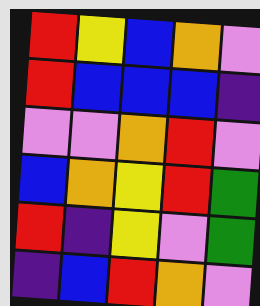[["red", "yellow", "blue", "orange", "violet"], ["red", "blue", "blue", "blue", "indigo"], ["violet", "violet", "orange", "red", "violet"], ["blue", "orange", "yellow", "red", "green"], ["red", "indigo", "yellow", "violet", "green"], ["indigo", "blue", "red", "orange", "violet"]]